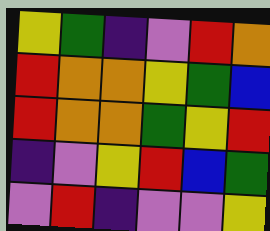[["yellow", "green", "indigo", "violet", "red", "orange"], ["red", "orange", "orange", "yellow", "green", "blue"], ["red", "orange", "orange", "green", "yellow", "red"], ["indigo", "violet", "yellow", "red", "blue", "green"], ["violet", "red", "indigo", "violet", "violet", "yellow"]]